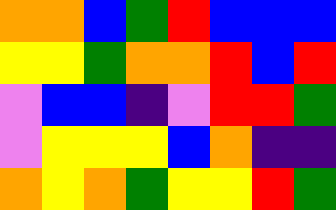[["orange", "orange", "blue", "green", "red", "blue", "blue", "blue"], ["yellow", "yellow", "green", "orange", "orange", "red", "blue", "red"], ["violet", "blue", "blue", "indigo", "violet", "red", "red", "green"], ["violet", "yellow", "yellow", "yellow", "blue", "orange", "indigo", "indigo"], ["orange", "yellow", "orange", "green", "yellow", "yellow", "red", "green"]]